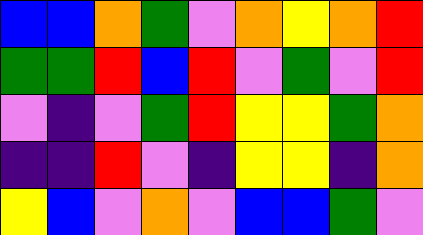[["blue", "blue", "orange", "green", "violet", "orange", "yellow", "orange", "red"], ["green", "green", "red", "blue", "red", "violet", "green", "violet", "red"], ["violet", "indigo", "violet", "green", "red", "yellow", "yellow", "green", "orange"], ["indigo", "indigo", "red", "violet", "indigo", "yellow", "yellow", "indigo", "orange"], ["yellow", "blue", "violet", "orange", "violet", "blue", "blue", "green", "violet"]]